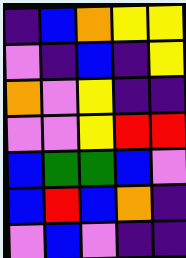[["indigo", "blue", "orange", "yellow", "yellow"], ["violet", "indigo", "blue", "indigo", "yellow"], ["orange", "violet", "yellow", "indigo", "indigo"], ["violet", "violet", "yellow", "red", "red"], ["blue", "green", "green", "blue", "violet"], ["blue", "red", "blue", "orange", "indigo"], ["violet", "blue", "violet", "indigo", "indigo"]]